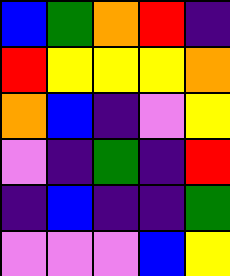[["blue", "green", "orange", "red", "indigo"], ["red", "yellow", "yellow", "yellow", "orange"], ["orange", "blue", "indigo", "violet", "yellow"], ["violet", "indigo", "green", "indigo", "red"], ["indigo", "blue", "indigo", "indigo", "green"], ["violet", "violet", "violet", "blue", "yellow"]]